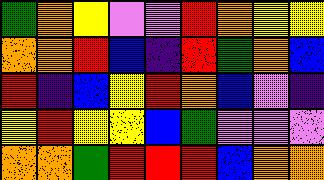[["green", "orange", "yellow", "violet", "violet", "red", "orange", "yellow", "yellow"], ["orange", "orange", "red", "blue", "indigo", "red", "green", "orange", "blue"], ["red", "indigo", "blue", "yellow", "red", "orange", "blue", "violet", "indigo"], ["yellow", "red", "yellow", "yellow", "blue", "green", "violet", "violet", "violet"], ["orange", "orange", "green", "red", "red", "red", "blue", "orange", "orange"]]